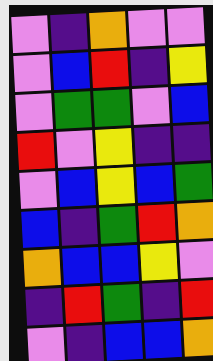[["violet", "indigo", "orange", "violet", "violet"], ["violet", "blue", "red", "indigo", "yellow"], ["violet", "green", "green", "violet", "blue"], ["red", "violet", "yellow", "indigo", "indigo"], ["violet", "blue", "yellow", "blue", "green"], ["blue", "indigo", "green", "red", "orange"], ["orange", "blue", "blue", "yellow", "violet"], ["indigo", "red", "green", "indigo", "red"], ["violet", "indigo", "blue", "blue", "orange"]]